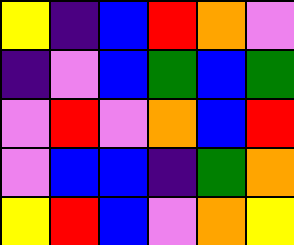[["yellow", "indigo", "blue", "red", "orange", "violet"], ["indigo", "violet", "blue", "green", "blue", "green"], ["violet", "red", "violet", "orange", "blue", "red"], ["violet", "blue", "blue", "indigo", "green", "orange"], ["yellow", "red", "blue", "violet", "orange", "yellow"]]